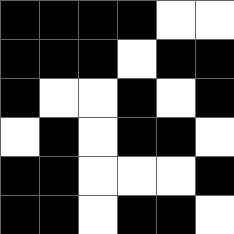[["black", "black", "black", "black", "white", "white"], ["black", "black", "black", "white", "black", "black"], ["black", "white", "white", "black", "white", "black"], ["white", "black", "white", "black", "black", "white"], ["black", "black", "white", "white", "white", "black"], ["black", "black", "white", "black", "black", "white"]]